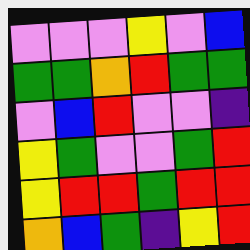[["violet", "violet", "violet", "yellow", "violet", "blue"], ["green", "green", "orange", "red", "green", "green"], ["violet", "blue", "red", "violet", "violet", "indigo"], ["yellow", "green", "violet", "violet", "green", "red"], ["yellow", "red", "red", "green", "red", "red"], ["orange", "blue", "green", "indigo", "yellow", "red"]]